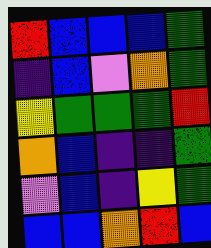[["red", "blue", "blue", "blue", "green"], ["indigo", "blue", "violet", "orange", "green"], ["yellow", "green", "green", "green", "red"], ["orange", "blue", "indigo", "indigo", "green"], ["violet", "blue", "indigo", "yellow", "green"], ["blue", "blue", "orange", "red", "blue"]]